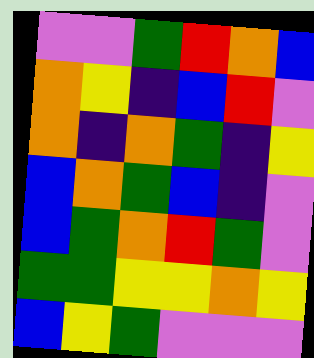[["violet", "violet", "green", "red", "orange", "blue"], ["orange", "yellow", "indigo", "blue", "red", "violet"], ["orange", "indigo", "orange", "green", "indigo", "yellow"], ["blue", "orange", "green", "blue", "indigo", "violet"], ["blue", "green", "orange", "red", "green", "violet"], ["green", "green", "yellow", "yellow", "orange", "yellow"], ["blue", "yellow", "green", "violet", "violet", "violet"]]